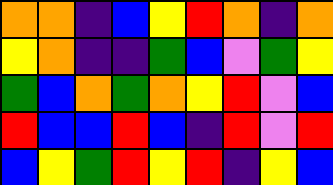[["orange", "orange", "indigo", "blue", "yellow", "red", "orange", "indigo", "orange"], ["yellow", "orange", "indigo", "indigo", "green", "blue", "violet", "green", "yellow"], ["green", "blue", "orange", "green", "orange", "yellow", "red", "violet", "blue"], ["red", "blue", "blue", "red", "blue", "indigo", "red", "violet", "red"], ["blue", "yellow", "green", "red", "yellow", "red", "indigo", "yellow", "blue"]]